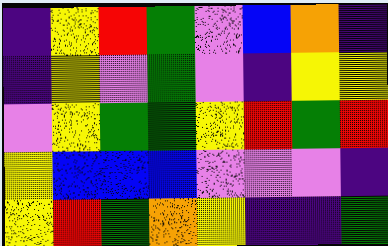[["indigo", "yellow", "red", "green", "violet", "blue", "orange", "indigo"], ["indigo", "yellow", "violet", "green", "violet", "indigo", "yellow", "yellow"], ["violet", "yellow", "green", "green", "yellow", "red", "green", "red"], ["yellow", "blue", "blue", "blue", "violet", "violet", "violet", "indigo"], ["yellow", "red", "green", "orange", "yellow", "indigo", "indigo", "green"]]